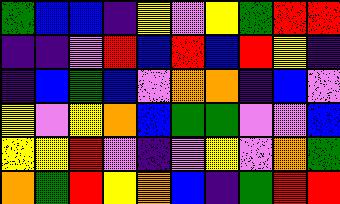[["green", "blue", "blue", "indigo", "yellow", "violet", "yellow", "green", "red", "red"], ["indigo", "indigo", "violet", "red", "blue", "red", "blue", "red", "yellow", "indigo"], ["indigo", "blue", "green", "blue", "violet", "orange", "orange", "indigo", "blue", "violet"], ["yellow", "violet", "yellow", "orange", "blue", "green", "green", "violet", "violet", "blue"], ["yellow", "yellow", "red", "violet", "indigo", "violet", "yellow", "violet", "orange", "green"], ["orange", "green", "red", "yellow", "orange", "blue", "indigo", "green", "red", "red"]]